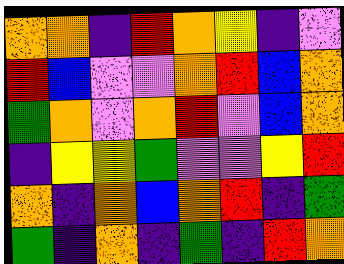[["orange", "orange", "indigo", "red", "orange", "yellow", "indigo", "violet"], ["red", "blue", "violet", "violet", "orange", "red", "blue", "orange"], ["green", "orange", "violet", "orange", "red", "violet", "blue", "orange"], ["indigo", "yellow", "yellow", "green", "violet", "violet", "yellow", "red"], ["orange", "indigo", "orange", "blue", "orange", "red", "indigo", "green"], ["green", "indigo", "orange", "indigo", "green", "indigo", "red", "orange"]]